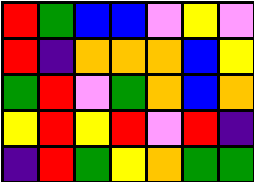[["red", "green", "blue", "blue", "violet", "yellow", "violet"], ["red", "indigo", "orange", "orange", "orange", "blue", "yellow"], ["green", "red", "violet", "green", "orange", "blue", "orange"], ["yellow", "red", "yellow", "red", "violet", "red", "indigo"], ["indigo", "red", "green", "yellow", "orange", "green", "green"]]